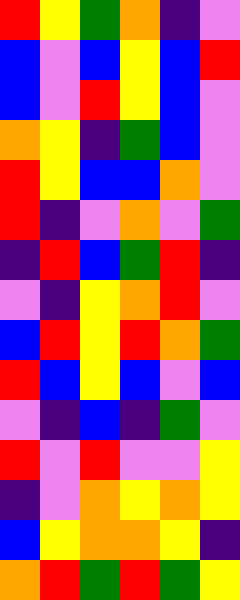[["red", "yellow", "green", "orange", "indigo", "violet"], ["blue", "violet", "blue", "yellow", "blue", "red"], ["blue", "violet", "red", "yellow", "blue", "violet"], ["orange", "yellow", "indigo", "green", "blue", "violet"], ["red", "yellow", "blue", "blue", "orange", "violet"], ["red", "indigo", "violet", "orange", "violet", "green"], ["indigo", "red", "blue", "green", "red", "indigo"], ["violet", "indigo", "yellow", "orange", "red", "violet"], ["blue", "red", "yellow", "red", "orange", "green"], ["red", "blue", "yellow", "blue", "violet", "blue"], ["violet", "indigo", "blue", "indigo", "green", "violet"], ["red", "violet", "red", "violet", "violet", "yellow"], ["indigo", "violet", "orange", "yellow", "orange", "yellow"], ["blue", "yellow", "orange", "orange", "yellow", "indigo"], ["orange", "red", "green", "red", "green", "yellow"]]